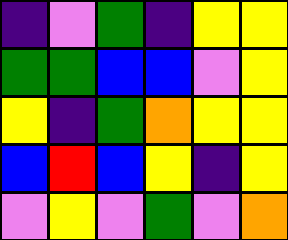[["indigo", "violet", "green", "indigo", "yellow", "yellow"], ["green", "green", "blue", "blue", "violet", "yellow"], ["yellow", "indigo", "green", "orange", "yellow", "yellow"], ["blue", "red", "blue", "yellow", "indigo", "yellow"], ["violet", "yellow", "violet", "green", "violet", "orange"]]